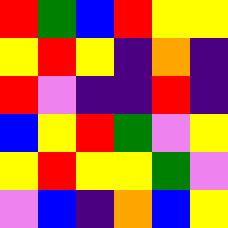[["red", "green", "blue", "red", "yellow", "yellow"], ["yellow", "red", "yellow", "indigo", "orange", "indigo"], ["red", "violet", "indigo", "indigo", "red", "indigo"], ["blue", "yellow", "red", "green", "violet", "yellow"], ["yellow", "red", "yellow", "yellow", "green", "violet"], ["violet", "blue", "indigo", "orange", "blue", "yellow"]]